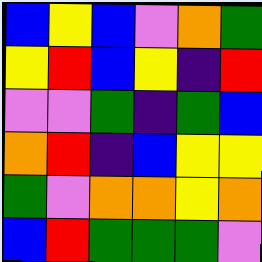[["blue", "yellow", "blue", "violet", "orange", "green"], ["yellow", "red", "blue", "yellow", "indigo", "red"], ["violet", "violet", "green", "indigo", "green", "blue"], ["orange", "red", "indigo", "blue", "yellow", "yellow"], ["green", "violet", "orange", "orange", "yellow", "orange"], ["blue", "red", "green", "green", "green", "violet"]]